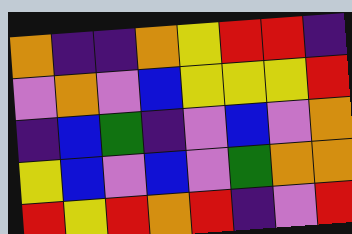[["orange", "indigo", "indigo", "orange", "yellow", "red", "red", "indigo"], ["violet", "orange", "violet", "blue", "yellow", "yellow", "yellow", "red"], ["indigo", "blue", "green", "indigo", "violet", "blue", "violet", "orange"], ["yellow", "blue", "violet", "blue", "violet", "green", "orange", "orange"], ["red", "yellow", "red", "orange", "red", "indigo", "violet", "red"]]